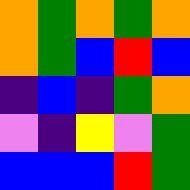[["orange", "green", "orange", "green", "orange"], ["orange", "green", "blue", "red", "blue"], ["indigo", "blue", "indigo", "green", "orange"], ["violet", "indigo", "yellow", "violet", "green"], ["blue", "blue", "blue", "red", "green"]]